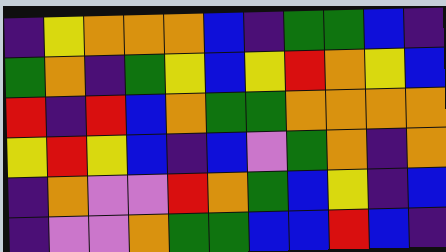[["indigo", "yellow", "orange", "orange", "orange", "blue", "indigo", "green", "green", "blue", "indigo"], ["green", "orange", "indigo", "green", "yellow", "blue", "yellow", "red", "orange", "yellow", "blue"], ["red", "indigo", "red", "blue", "orange", "green", "green", "orange", "orange", "orange", "orange"], ["yellow", "red", "yellow", "blue", "indigo", "blue", "violet", "green", "orange", "indigo", "orange"], ["indigo", "orange", "violet", "violet", "red", "orange", "green", "blue", "yellow", "indigo", "blue"], ["indigo", "violet", "violet", "orange", "green", "green", "blue", "blue", "red", "blue", "indigo"]]